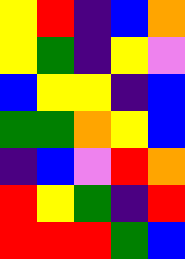[["yellow", "red", "indigo", "blue", "orange"], ["yellow", "green", "indigo", "yellow", "violet"], ["blue", "yellow", "yellow", "indigo", "blue"], ["green", "green", "orange", "yellow", "blue"], ["indigo", "blue", "violet", "red", "orange"], ["red", "yellow", "green", "indigo", "red"], ["red", "red", "red", "green", "blue"]]